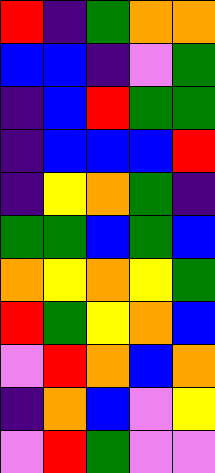[["red", "indigo", "green", "orange", "orange"], ["blue", "blue", "indigo", "violet", "green"], ["indigo", "blue", "red", "green", "green"], ["indigo", "blue", "blue", "blue", "red"], ["indigo", "yellow", "orange", "green", "indigo"], ["green", "green", "blue", "green", "blue"], ["orange", "yellow", "orange", "yellow", "green"], ["red", "green", "yellow", "orange", "blue"], ["violet", "red", "orange", "blue", "orange"], ["indigo", "orange", "blue", "violet", "yellow"], ["violet", "red", "green", "violet", "violet"]]